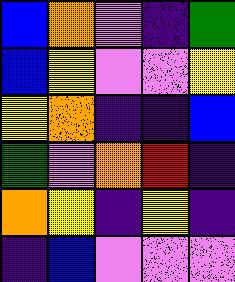[["blue", "orange", "violet", "indigo", "green"], ["blue", "yellow", "violet", "violet", "yellow"], ["yellow", "orange", "indigo", "indigo", "blue"], ["green", "violet", "orange", "red", "indigo"], ["orange", "yellow", "indigo", "yellow", "indigo"], ["indigo", "blue", "violet", "violet", "violet"]]